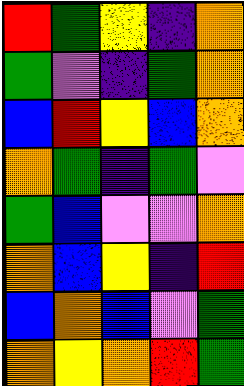[["red", "green", "yellow", "indigo", "orange"], ["green", "violet", "indigo", "green", "orange"], ["blue", "red", "yellow", "blue", "orange"], ["orange", "green", "indigo", "green", "violet"], ["green", "blue", "violet", "violet", "orange"], ["orange", "blue", "yellow", "indigo", "red"], ["blue", "orange", "blue", "violet", "green"], ["orange", "yellow", "orange", "red", "green"]]